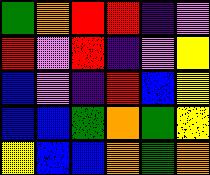[["green", "orange", "red", "red", "indigo", "violet"], ["red", "violet", "red", "indigo", "violet", "yellow"], ["blue", "violet", "indigo", "red", "blue", "yellow"], ["blue", "blue", "green", "orange", "green", "yellow"], ["yellow", "blue", "blue", "orange", "green", "orange"]]